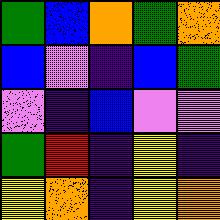[["green", "blue", "orange", "green", "orange"], ["blue", "violet", "indigo", "blue", "green"], ["violet", "indigo", "blue", "violet", "violet"], ["green", "red", "indigo", "yellow", "indigo"], ["yellow", "orange", "indigo", "yellow", "orange"]]